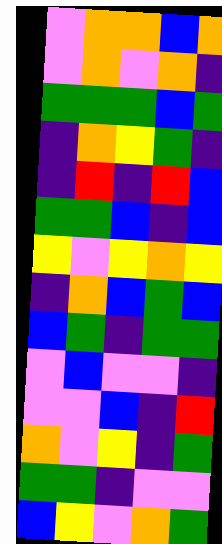[["violet", "orange", "orange", "blue", "orange"], ["violet", "orange", "violet", "orange", "indigo"], ["green", "green", "green", "blue", "green"], ["indigo", "orange", "yellow", "green", "indigo"], ["indigo", "red", "indigo", "red", "blue"], ["green", "green", "blue", "indigo", "blue"], ["yellow", "violet", "yellow", "orange", "yellow"], ["indigo", "orange", "blue", "green", "blue"], ["blue", "green", "indigo", "green", "green"], ["violet", "blue", "violet", "violet", "indigo"], ["violet", "violet", "blue", "indigo", "red"], ["orange", "violet", "yellow", "indigo", "green"], ["green", "green", "indigo", "violet", "violet"], ["blue", "yellow", "violet", "orange", "green"]]